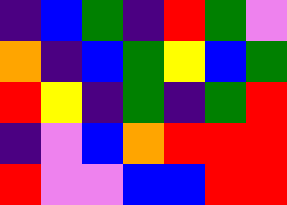[["indigo", "blue", "green", "indigo", "red", "green", "violet"], ["orange", "indigo", "blue", "green", "yellow", "blue", "green"], ["red", "yellow", "indigo", "green", "indigo", "green", "red"], ["indigo", "violet", "blue", "orange", "red", "red", "red"], ["red", "violet", "violet", "blue", "blue", "red", "red"]]